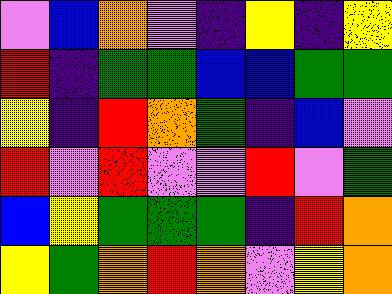[["violet", "blue", "orange", "violet", "indigo", "yellow", "indigo", "yellow"], ["red", "indigo", "green", "green", "blue", "blue", "green", "green"], ["yellow", "indigo", "red", "orange", "green", "indigo", "blue", "violet"], ["red", "violet", "red", "violet", "violet", "red", "violet", "green"], ["blue", "yellow", "green", "green", "green", "indigo", "red", "orange"], ["yellow", "green", "orange", "red", "orange", "violet", "yellow", "orange"]]